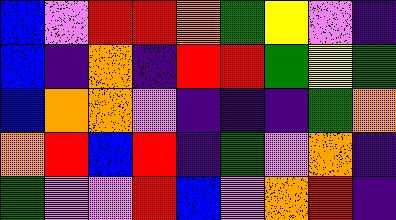[["blue", "violet", "red", "red", "orange", "green", "yellow", "violet", "indigo"], ["blue", "indigo", "orange", "indigo", "red", "red", "green", "yellow", "green"], ["blue", "orange", "orange", "violet", "indigo", "indigo", "indigo", "green", "orange"], ["orange", "red", "blue", "red", "indigo", "green", "violet", "orange", "indigo"], ["green", "violet", "violet", "red", "blue", "violet", "orange", "red", "indigo"]]